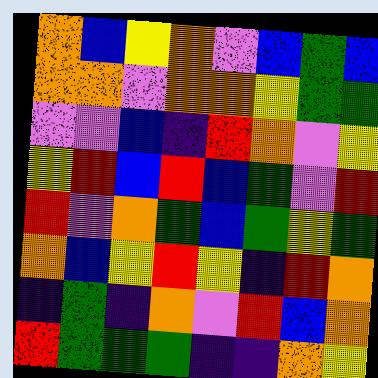[["orange", "blue", "yellow", "orange", "violet", "blue", "green", "blue"], ["orange", "orange", "violet", "orange", "orange", "yellow", "green", "green"], ["violet", "violet", "blue", "indigo", "red", "orange", "violet", "yellow"], ["yellow", "red", "blue", "red", "blue", "green", "violet", "red"], ["red", "violet", "orange", "green", "blue", "green", "yellow", "green"], ["orange", "blue", "yellow", "red", "yellow", "indigo", "red", "orange"], ["indigo", "green", "indigo", "orange", "violet", "red", "blue", "orange"], ["red", "green", "green", "green", "indigo", "indigo", "orange", "yellow"]]